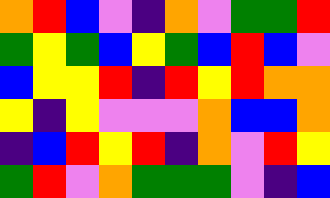[["orange", "red", "blue", "violet", "indigo", "orange", "violet", "green", "green", "red"], ["green", "yellow", "green", "blue", "yellow", "green", "blue", "red", "blue", "violet"], ["blue", "yellow", "yellow", "red", "indigo", "red", "yellow", "red", "orange", "orange"], ["yellow", "indigo", "yellow", "violet", "violet", "violet", "orange", "blue", "blue", "orange"], ["indigo", "blue", "red", "yellow", "red", "indigo", "orange", "violet", "red", "yellow"], ["green", "red", "violet", "orange", "green", "green", "green", "violet", "indigo", "blue"]]